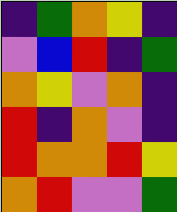[["indigo", "green", "orange", "yellow", "indigo"], ["violet", "blue", "red", "indigo", "green"], ["orange", "yellow", "violet", "orange", "indigo"], ["red", "indigo", "orange", "violet", "indigo"], ["red", "orange", "orange", "red", "yellow"], ["orange", "red", "violet", "violet", "green"]]